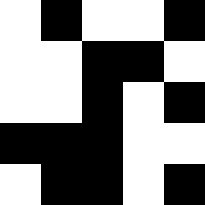[["white", "black", "white", "white", "black"], ["white", "white", "black", "black", "white"], ["white", "white", "black", "white", "black"], ["black", "black", "black", "white", "white"], ["white", "black", "black", "white", "black"]]